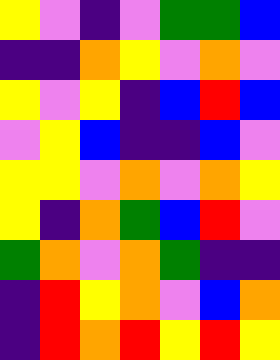[["yellow", "violet", "indigo", "violet", "green", "green", "blue"], ["indigo", "indigo", "orange", "yellow", "violet", "orange", "violet"], ["yellow", "violet", "yellow", "indigo", "blue", "red", "blue"], ["violet", "yellow", "blue", "indigo", "indigo", "blue", "violet"], ["yellow", "yellow", "violet", "orange", "violet", "orange", "yellow"], ["yellow", "indigo", "orange", "green", "blue", "red", "violet"], ["green", "orange", "violet", "orange", "green", "indigo", "indigo"], ["indigo", "red", "yellow", "orange", "violet", "blue", "orange"], ["indigo", "red", "orange", "red", "yellow", "red", "yellow"]]